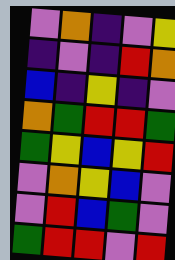[["violet", "orange", "indigo", "violet", "yellow"], ["indigo", "violet", "indigo", "red", "orange"], ["blue", "indigo", "yellow", "indigo", "violet"], ["orange", "green", "red", "red", "green"], ["green", "yellow", "blue", "yellow", "red"], ["violet", "orange", "yellow", "blue", "violet"], ["violet", "red", "blue", "green", "violet"], ["green", "red", "red", "violet", "red"]]